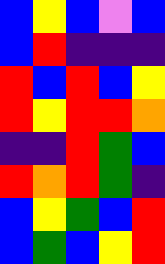[["blue", "yellow", "blue", "violet", "blue"], ["blue", "red", "indigo", "indigo", "indigo"], ["red", "blue", "red", "blue", "yellow"], ["red", "yellow", "red", "red", "orange"], ["indigo", "indigo", "red", "green", "blue"], ["red", "orange", "red", "green", "indigo"], ["blue", "yellow", "green", "blue", "red"], ["blue", "green", "blue", "yellow", "red"]]